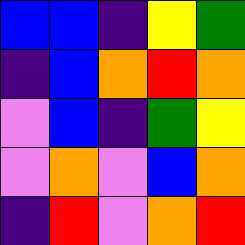[["blue", "blue", "indigo", "yellow", "green"], ["indigo", "blue", "orange", "red", "orange"], ["violet", "blue", "indigo", "green", "yellow"], ["violet", "orange", "violet", "blue", "orange"], ["indigo", "red", "violet", "orange", "red"]]